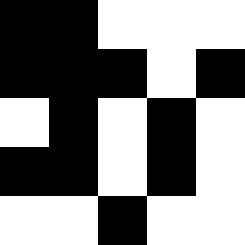[["black", "black", "white", "white", "white"], ["black", "black", "black", "white", "black"], ["white", "black", "white", "black", "white"], ["black", "black", "white", "black", "white"], ["white", "white", "black", "white", "white"]]